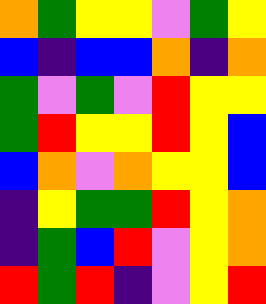[["orange", "green", "yellow", "yellow", "violet", "green", "yellow"], ["blue", "indigo", "blue", "blue", "orange", "indigo", "orange"], ["green", "violet", "green", "violet", "red", "yellow", "yellow"], ["green", "red", "yellow", "yellow", "red", "yellow", "blue"], ["blue", "orange", "violet", "orange", "yellow", "yellow", "blue"], ["indigo", "yellow", "green", "green", "red", "yellow", "orange"], ["indigo", "green", "blue", "red", "violet", "yellow", "orange"], ["red", "green", "red", "indigo", "violet", "yellow", "red"]]